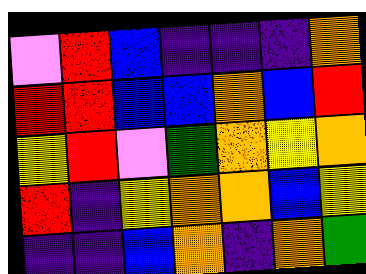[["violet", "red", "blue", "indigo", "indigo", "indigo", "orange"], ["red", "red", "blue", "blue", "orange", "blue", "red"], ["yellow", "red", "violet", "green", "orange", "yellow", "orange"], ["red", "indigo", "yellow", "orange", "orange", "blue", "yellow"], ["indigo", "indigo", "blue", "orange", "indigo", "orange", "green"]]